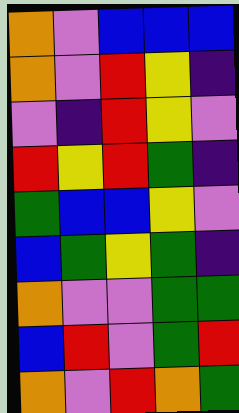[["orange", "violet", "blue", "blue", "blue"], ["orange", "violet", "red", "yellow", "indigo"], ["violet", "indigo", "red", "yellow", "violet"], ["red", "yellow", "red", "green", "indigo"], ["green", "blue", "blue", "yellow", "violet"], ["blue", "green", "yellow", "green", "indigo"], ["orange", "violet", "violet", "green", "green"], ["blue", "red", "violet", "green", "red"], ["orange", "violet", "red", "orange", "green"]]